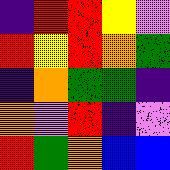[["indigo", "red", "red", "yellow", "violet"], ["red", "yellow", "red", "orange", "green"], ["indigo", "orange", "green", "green", "indigo"], ["orange", "violet", "red", "indigo", "violet"], ["red", "green", "orange", "blue", "blue"]]